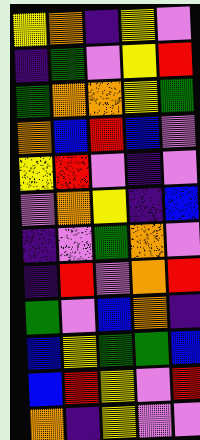[["yellow", "orange", "indigo", "yellow", "violet"], ["indigo", "green", "violet", "yellow", "red"], ["green", "orange", "orange", "yellow", "green"], ["orange", "blue", "red", "blue", "violet"], ["yellow", "red", "violet", "indigo", "violet"], ["violet", "orange", "yellow", "indigo", "blue"], ["indigo", "violet", "green", "orange", "violet"], ["indigo", "red", "violet", "orange", "red"], ["green", "violet", "blue", "orange", "indigo"], ["blue", "yellow", "green", "green", "blue"], ["blue", "red", "yellow", "violet", "red"], ["orange", "indigo", "yellow", "violet", "violet"]]